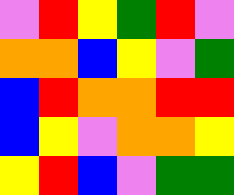[["violet", "red", "yellow", "green", "red", "violet"], ["orange", "orange", "blue", "yellow", "violet", "green"], ["blue", "red", "orange", "orange", "red", "red"], ["blue", "yellow", "violet", "orange", "orange", "yellow"], ["yellow", "red", "blue", "violet", "green", "green"]]